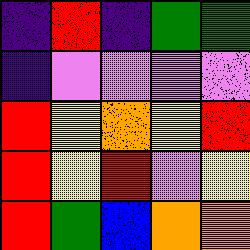[["indigo", "red", "indigo", "green", "green"], ["indigo", "violet", "violet", "violet", "violet"], ["red", "yellow", "orange", "yellow", "red"], ["red", "yellow", "red", "violet", "yellow"], ["red", "green", "blue", "orange", "orange"]]